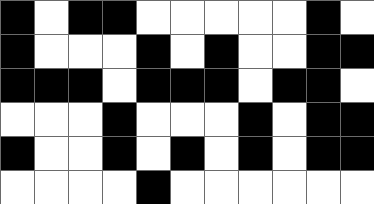[["black", "white", "black", "black", "white", "white", "white", "white", "white", "black", "white"], ["black", "white", "white", "white", "black", "white", "black", "white", "white", "black", "black"], ["black", "black", "black", "white", "black", "black", "black", "white", "black", "black", "white"], ["white", "white", "white", "black", "white", "white", "white", "black", "white", "black", "black"], ["black", "white", "white", "black", "white", "black", "white", "black", "white", "black", "black"], ["white", "white", "white", "white", "black", "white", "white", "white", "white", "white", "white"]]